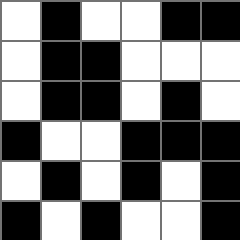[["white", "black", "white", "white", "black", "black"], ["white", "black", "black", "white", "white", "white"], ["white", "black", "black", "white", "black", "white"], ["black", "white", "white", "black", "black", "black"], ["white", "black", "white", "black", "white", "black"], ["black", "white", "black", "white", "white", "black"]]